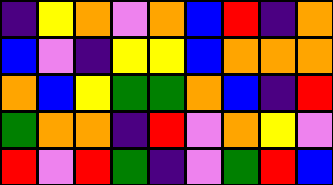[["indigo", "yellow", "orange", "violet", "orange", "blue", "red", "indigo", "orange"], ["blue", "violet", "indigo", "yellow", "yellow", "blue", "orange", "orange", "orange"], ["orange", "blue", "yellow", "green", "green", "orange", "blue", "indigo", "red"], ["green", "orange", "orange", "indigo", "red", "violet", "orange", "yellow", "violet"], ["red", "violet", "red", "green", "indigo", "violet", "green", "red", "blue"]]